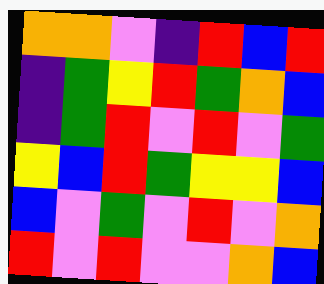[["orange", "orange", "violet", "indigo", "red", "blue", "red"], ["indigo", "green", "yellow", "red", "green", "orange", "blue"], ["indigo", "green", "red", "violet", "red", "violet", "green"], ["yellow", "blue", "red", "green", "yellow", "yellow", "blue"], ["blue", "violet", "green", "violet", "red", "violet", "orange"], ["red", "violet", "red", "violet", "violet", "orange", "blue"]]